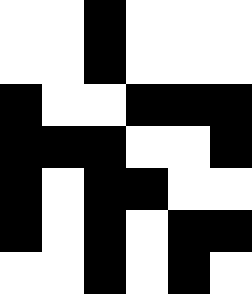[["white", "white", "black", "white", "white", "white"], ["white", "white", "black", "white", "white", "white"], ["black", "white", "white", "black", "black", "black"], ["black", "black", "black", "white", "white", "black"], ["black", "white", "black", "black", "white", "white"], ["black", "white", "black", "white", "black", "black"], ["white", "white", "black", "white", "black", "white"]]